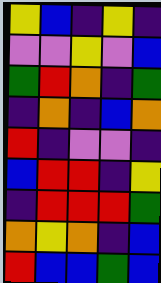[["yellow", "blue", "indigo", "yellow", "indigo"], ["violet", "violet", "yellow", "violet", "blue"], ["green", "red", "orange", "indigo", "green"], ["indigo", "orange", "indigo", "blue", "orange"], ["red", "indigo", "violet", "violet", "indigo"], ["blue", "red", "red", "indigo", "yellow"], ["indigo", "red", "red", "red", "green"], ["orange", "yellow", "orange", "indigo", "blue"], ["red", "blue", "blue", "green", "blue"]]